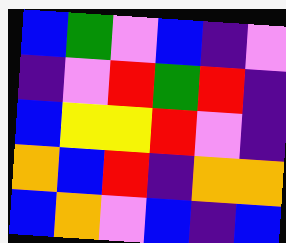[["blue", "green", "violet", "blue", "indigo", "violet"], ["indigo", "violet", "red", "green", "red", "indigo"], ["blue", "yellow", "yellow", "red", "violet", "indigo"], ["orange", "blue", "red", "indigo", "orange", "orange"], ["blue", "orange", "violet", "blue", "indigo", "blue"]]